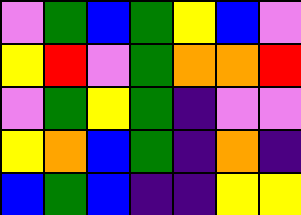[["violet", "green", "blue", "green", "yellow", "blue", "violet"], ["yellow", "red", "violet", "green", "orange", "orange", "red"], ["violet", "green", "yellow", "green", "indigo", "violet", "violet"], ["yellow", "orange", "blue", "green", "indigo", "orange", "indigo"], ["blue", "green", "blue", "indigo", "indigo", "yellow", "yellow"]]